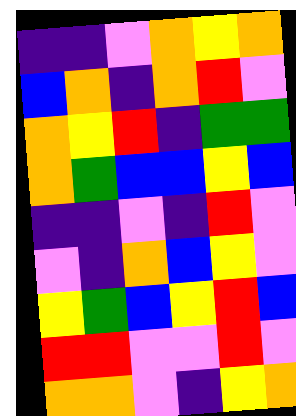[["indigo", "indigo", "violet", "orange", "yellow", "orange"], ["blue", "orange", "indigo", "orange", "red", "violet"], ["orange", "yellow", "red", "indigo", "green", "green"], ["orange", "green", "blue", "blue", "yellow", "blue"], ["indigo", "indigo", "violet", "indigo", "red", "violet"], ["violet", "indigo", "orange", "blue", "yellow", "violet"], ["yellow", "green", "blue", "yellow", "red", "blue"], ["red", "red", "violet", "violet", "red", "violet"], ["orange", "orange", "violet", "indigo", "yellow", "orange"]]